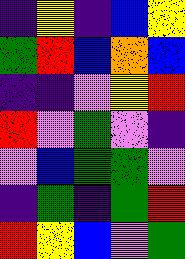[["indigo", "yellow", "indigo", "blue", "yellow"], ["green", "red", "blue", "orange", "blue"], ["indigo", "indigo", "violet", "yellow", "red"], ["red", "violet", "green", "violet", "indigo"], ["violet", "blue", "green", "green", "violet"], ["indigo", "green", "indigo", "green", "red"], ["red", "yellow", "blue", "violet", "green"]]